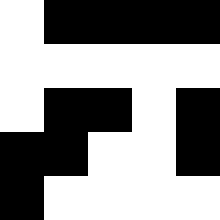[["white", "black", "black", "black", "black"], ["white", "white", "white", "white", "white"], ["white", "black", "black", "white", "black"], ["black", "black", "white", "white", "black"], ["black", "white", "white", "white", "white"]]